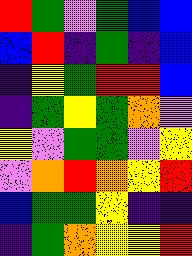[["red", "green", "violet", "green", "blue", "blue"], ["blue", "red", "indigo", "green", "indigo", "blue"], ["indigo", "yellow", "green", "red", "red", "blue"], ["indigo", "green", "yellow", "green", "orange", "violet"], ["yellow", "violet", "green", "green", "violet", "yellow"], ["violet", "orange", "red", "orange", "yellow", "red"], ["blue", "green", "green", "yellow", "indigo", "indigo"], ["indigo", "green", "orange", "yellow", "yellow", "red"]]